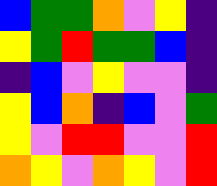[["blue", "green", "green", "orange", "violet", "yellow", "indigo"], ["yellow", "green", "red", "green", "green", "blue", "indigo"], ["indigo", "blue", "violet", "yellow", "violet", "violet", "indigo"], ["yellow", "blue", "orange", "indigo", "blue", "violet", "green"], ["yellow", "violet", "red", "red", "violet", "violet", "red"], ["orange", "yellow", "violet", "orange", "yellow", "violet", "red"]]